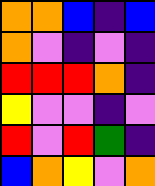[["orange", "orange", "blue", "indigo", "blue"], ["orange", "violet", "indigo", "violet", "indigo"], ["red", "red", "red", "orange", "indigo"], ["yellow", "violet", "violet", "indigo", "violet"], ["red", "violet", "red", "green", "indigo"], ["blue", "orange", "yellow", "violet", "orange"]]